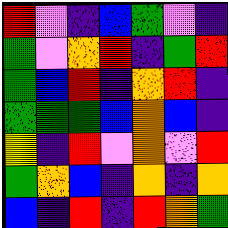[["red", "violet", "indigo", "blue", "green", "violet", "indigo"], ["green", "violet", "orange", "red", "indigo", "green", "red"], ["green", "blue", "red", "indigo", "orange", "red", "indigo"], ["green", "green", "green", "blue", "orange", "blue", "indigo"], ["yellow", "indigo", "red", "violet", "orange", "violet", "red"], ["green", "orange", "blue", "indigo", "orange", "indigo", "orange"], ["blue", "indigo", "red", "indigo", "red", "orange", "green"]]